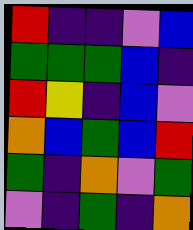[["red", "indigo", "indigo", "violet", "blue"], ["green", "green", "green", "blue", "indigo"], ["red", "yellow", "indigo", "blue", "violet"], ["orange", "blue", "green", "blue", "red"], ["green", "indigo", "orange", "violet", "green"], ["violet", "indigo", "green", "indigo", "orange"]]